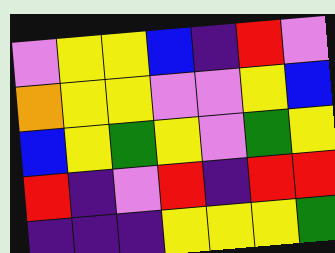[["violet", "yellow", "yellow", "blue", "indigo", "red", "violet"], ["orange", "yellow", "yellow", "violet", "violet", "yellow", "blue"], ["blue", "yellow", "green", "yellow", "violet", "green", "yellow"], ["red", "indigo", "violet", "red", "indigo", "red", "red"], ["indigo", "indigo", "indigo", "yellow", "yellow", "yellow", "green"]]